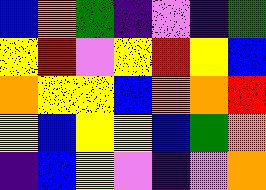[["blue", "orange", "green", "indigo", "violet", "indigo", "green"], ["yellow", "red", "violet", "yellow", "red", "yellow", "blue"], ["orange", "yellow", "yellow", "blue", "orange", "orange", "red"], ["yellow", "blue", "yellow", "yellow", "blue", "green", "orange"], ["indigo", "blue", "yellow", "violet", "indigo", "violet", "orange"]]